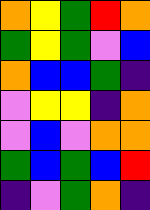[["orange", "yellow", "green", "red", "orange"], ["green", "yellow", "green", "violet", "blue"], ["orange", "blue", "blue", "green", "indigo"], ["violet", "yellow", "yellow", "indigo", "orange"], ["violet", "blue", "violet", "orange", "orange"], ["green", "blue", "green", "blue", "red"], ["indigo", "violet", "green", "orange", "indigo"]]